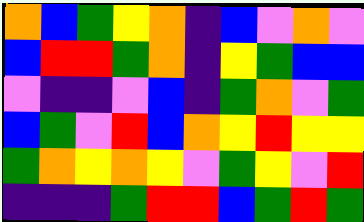[["orange", "blue", "green", "yellow", "orange", "indigo", "blue", "violet", "orange", "violet"], ["blue", "red", "red", "green", "orange", "indigo", "yellow", "green", "blue", "blue"], ["violet", "indigo", "indigo", "violet", "blue", "indigo", "green", "orange", "violet", "green"], ["blue", "green", "violet", "red", "blue", "orange", "yellow", "red", "yellow", "yellow"], ["green", "orange", "yellow", "orange", "yellow", "violet", "green", "yellow", "violet", "red"], ["indigo", "indigo", "indigo", "green", "red", "red", "blue", "green", "red", "green"]]